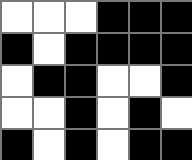[["white", "white", "white", "black", "black", "black"], ["black", "white", "black", "black", "black", "black"], ["white", "black", "black", "white", "white", "black"], ["white", "white", "black", "white", "black", "white"], ["black", "white", "black", "white", "black", "black"]]